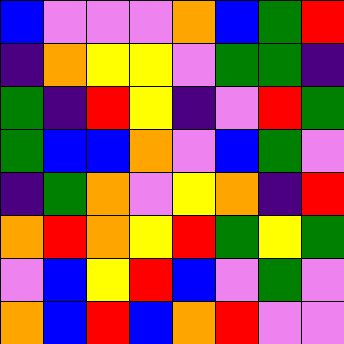[["blue", "violet", "violet", "violet", "orange", "blue", "green", "red"], ["indigo", "orange", "yellow", "yellow", "violet", "green", "green", "indigo"], ["green", "indigo", "red", "yellow", "indigo", "violet", "red", "green"], ["green", "blue", "blue", "orange", "violet", "blue", "green", "violet"], ["indigo", "green", "orange", "violet", "yellow", "orange", "indigo", "red"], ["orange", "red", "orange", "yellow", "red", "green", "yellow", "green"], ["violet", "blue", "yellow", "red", "blue", "violet", "green", "violet"], ["orange", "blue", "red", "blue", "orange", "red", "violet", "violet"]]